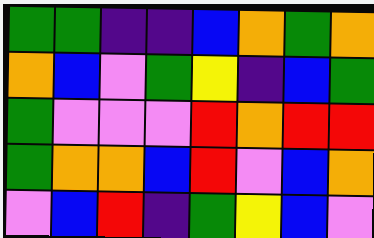[["green", "green", "indigo", "indigo", "blue", "orange", "green", "orange"], ["orange", "blue", "violet", "green", "yellow", "indigo", "blue", "green"], ["green", "violet", "violet", "violet", "red", "orange", "red", "red"], ["green", "orange", "orange", "blue", "red", "violet", "blue", "orange"], ["violet", "blue", "red", "indigo", "green", "yellow", "blue", "violet"]]